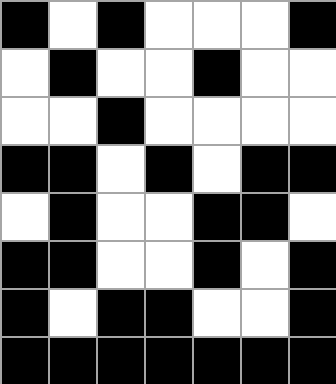[["black", "white", "black", "white", "white", "white", "black"], ["white", "black", "white", "white", "black", "white", "white"], ["white", "white", "black", "white", "white", "white", "white"], ["black", "black", "white", "black", "white", "black", "black"], ["white", "black", "white", "white", "black", "black", "white"], ["black", "black", "white", "white", "black", "white", "black"], ["black", "white", "black", "black", "white", "white", "black"], ["black", "black", "black", "black", "black", "black", "black"]]